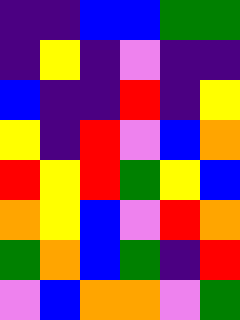[["indigo", "indigo", "blue", "blue", "green", "green"], ["indigo", "yellow", "indigo", "violet", "indigo", "indigo"], ["blue", "indigo", "indigo", "red", "indigo", "yellow"], ["yellow", "indigo", "red", "violet", "blue", "orange"], ["red", "yellow", "red", "green", "yellow", "blue"], ["orange", "yellow", "blue", "violet", "red", "orange"], ["green", "orange", "blue", "green", "indigo", "red"], ["violet", "blue", "orange", "orange", "violet", "green"]]